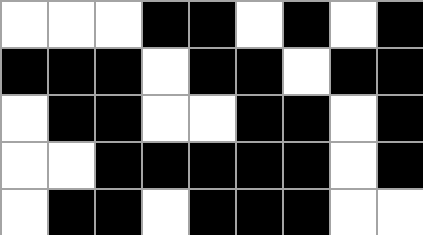[["white", "white", "white", "black", "black", "white", "black", "white", "black"], ["black", "black", "black", "white", "black", "black", "white", "black", "black"], ["white", "black", "black", "white", "white", "black", "black", "white", "black"], ["white", "white", "black", "black", "black", "black", "black", "white", "black"], ["white", "black", "black", "white", "black", "black", "black", "white", "white"]]